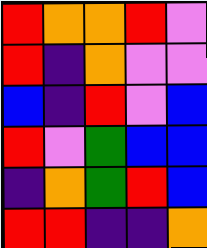[["red", "orange", "orange", "red", "violet"], ["red", "indigo", "orange", "violet", "violet"], ["blue", "indigo", "red", "violet", "blue"], ["red", "violet", "green", "blue", "blue"], ["indigo", "orange", "green", "red", "blue"], ["red", "red", "indigo", "indigo", "orange"]]